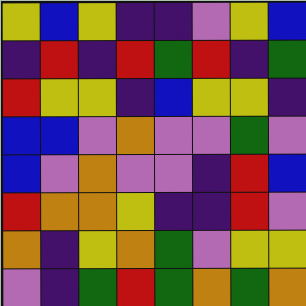[["yellow", "blue", "yellow", "indigo", "indigo", "violet", "yellow", "blue"], ["indigo", "red", "indigo", "red", "green", "red", "indigo", "green"], ["red", "yellow", "yellow", "indigo", "blue", "yellow", "yellow", "indigo"], ["blue", "blue", "violet", "orange", "violet", "violet", "green", "violet"], ["blue", "violet", "orange", "violet", "violet", "indigo", "red", "blue"], ["red", "orange", "orange", "yellow", "indigo", "indigo", "red", "violet"], ["orange", "indigo", "yellow", "orange", "green", "violet", "yellow", "yellow"], ["violet", "indigo", "green", "red", "green", "orange", "green", "orange"]]